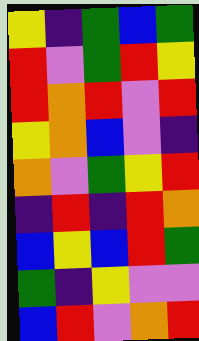[["yellow", "indigo", "green", "blue", "green"], ["red", "violet", "green", "red", "yellow"], ["red", "orange", "red", "violet", "red"], ["yellow", "orange", "blue", "violet", "indigo"], ["orange", "violet", "green", "yellow", "red"], ["indigo", "red", "indigo", "red", "orange"], ["blue", "yellow", "blue", "red", "green"], ["green", "indigo", "yellow", "violet", "violet"], ["blue", "red", "violet", "orange", "red"]]